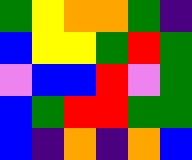[["green", "yellow", "orange", "orange", "green", "indigo"], ["blue", "yellow", "yellow", "green", "red", "green"], ["violet", "blue", "blue", "red", "violet", "green"], ["blue", "green", "red", "red", "green", "green"], ["blue", "indigo", "orange", "indigo", "orange", "blue"]]